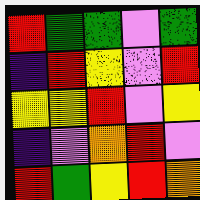[["red", "green", "green", "violet", "green"], ["indigo", "red", "yellow", "violet", "red"], ["yellow", "yellow", "red", "violet", "yellow"], ["indigo", "violet", "orange", "red", "violet"], ["red", "green", "yellow", "red", "orange"]]